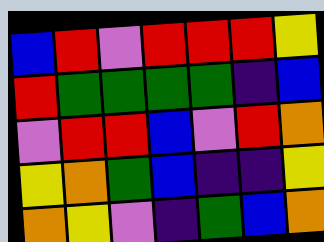[["blue", "red", "violet", "red", "red", "red", "yellow"], ["red", "green", "green", "green", "green", "indigo", "blue"], ["violet", "red", "red", "blue", "violet", "red", "orange"], ["yellow", "orange", "green", "blue", "indigo", "indigo", "yellow"], ["orange", "yellow", "violet", "indigo", "green", "blue", "orange"]]